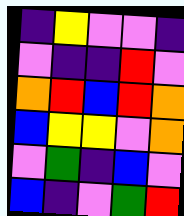[["indigo", "yellow", "violet", "violet", "indigo"], ["violet", "indigo", "indigo", "red", "violet"], ["orange", "red", "blue", "red", "orange"], ["blue", "yellow", "yellow", "violet", "orange"], ["violet", "green", "indigo", "blue", "violet"], ["blue", "indigo", "violet", "green", "red"]]